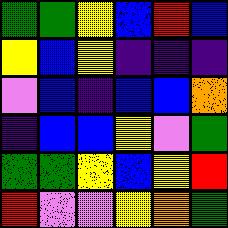[["green", "green", "yellow", "blue", "red", "blue"], ["yellow", "blue", "yellow", "indigo", "indigo", "indigo"], ["violet", "blue", "indigo", "blue", "blue", "orange"], ["indigo", "blue", "blue", "yellow", "violet", "green"], ["green", "green", "yellow", "blue", "yellow", "red"], ["red", "violet", "violet", "yellow", "orange", "green"]]